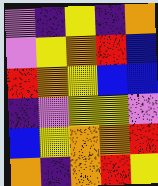[["violet", "indigo", "yellow", "indigo", "orange"], ["violet", "yellow", "orange", "red", "blue"], ["red", "orange", "yellow", "blue", "blue"], ["indigo", "violet", "yellow", "yellow", "violet"], ["blue", "yellow", "orange", "orange", "red"], ["orange", "indigo", "orange", "red", "yellow"]]